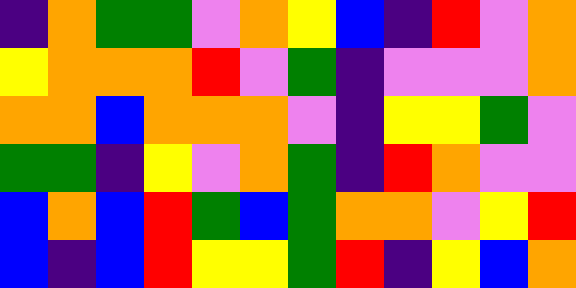[["indigo", "orange", "green", "green", "violet", "orange", "yellow", "blue", "indigo", "red", "violet", "orange"], ["yellow", "orange", "orange", "orange", "red", "violet", "green", "indigo", "violet", "violet", "violet", "orange"], ["orange", "orange", "blue", "orange", "orange", "orange", "violet", "indigo", "yellow", "yellow", "green", "violet"], ["green", "green", "indigo", "yellow", "violet", "orange", "green", "indigo", "red", "orange", "violet", "violet"], ["blue", "orange", "blue", "red", "green", "blue", "green", "orange", "orange", "violet", "yellow", "red"], ["blue", "indigo", "blue", "red", "yellow", "yellow", "green", "red", "indigo", "yellow", "blue", "orange"]]